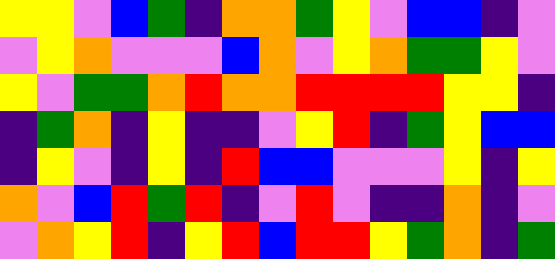[["yellow", "yellow", "violet", "blue", "green", "indigo", "orange", "orange", "green", "yellow", "violet", "blue", "blue", "indigo", "violet"], ["violet", "yellow", "orange", "violet", "violet", "violet", "blue", "orange", "violet", "yellow", "orange", "green", "green", "yellow", "violet"], ["yellow", "violet", "green", "green", "orange", "red", "orange", "orange", "red", "red", "red", "red", "yellow", "yellow", "indigo"], ["indigo", "green", "orange", "indigo", "yellow", "indigo", "indigo", "violet", "yellow", "red", "indigo", "green", "yellow", "blue", "blue"], ["indigo", "yellow", "violet", "indigo", "yellow", "indigo", "red", "blue", "blue", "violet", "violet", "violet", "yellow", "indigo", "yellow"], ["orange", "violet", "blue", "red", "green", "red", "indigo", "violet", "red", "violet", "indigo", "indigo", "orange", "indigo", "violet"], ["violet", "orange", "yellow", "red", "indigo", "yellow", "red", "blue", "red", "red", "yellow", "green", "orange", "indigo", "green"]]